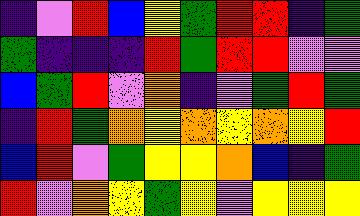[["indigo", "violet", "red", "blue", "yellow", "green", "red", "red", "indigo", "green"], ["green", "indigo", "indigo", "indigo", "red", "green", "red", "red", "violet", "violet"], ["blue", "green", "red", "violet", "orange", "indigo", "violet", "green", "red", "green"], ["indigo", "red", "green", "orange", "yellow", "orange", "yellow", "orange", "yellow", "red"], ["blue", "red", "violet", "green", "yellow", "yellow", "orange", "blue", "indigo", "green"], ["red", "violet", "orange", "yellow", "green", "yellow", "violet", "yellow", "yellow", "yellow"]]